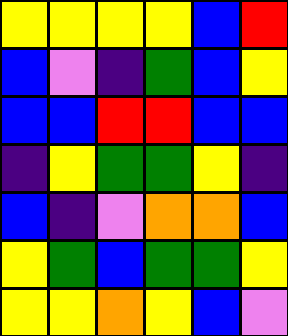[["yellow", "yellow", "yellow", "yellow", "blue", "red"], ["blue", "violet", "indigo", "green", "blue", "yellow"], ["blue", "blue", "red", "red", "blue", "blue"], ["indigo", "yellow", "green", "green", "yellow", "indigo"], ["blue", "indigo", "violet", "orange", "orange", "blue"], ["yellow", "green", "blue", "green", "green", "yellow"], ["yellow", "yellow", "orange", "yellow", "blue", "violet"]]